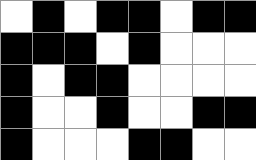[["white", "black", "white", "black", "black", "white", "black", "black"], ["black", "black", "black", "white", "black", "white", "white", "white"], ["black", "white", "black", "black", "white", "white", "white", "white"], ["black", "white", "white", "black", "white", "white", "black", "black"], ["black", "white", "white", "white", "black", "black", "white", "white"]]